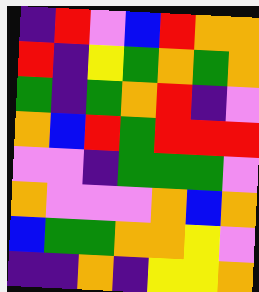[["indigo", "red", "violet", "blue", "red", "orange", "orange"], ["red", "indigo", "yellow", "green", "orange", "green", "orange"], ["green", "indigo", "green", "orange", "red", "indigo", "violet"], ["orange", "blue", "red", "green", "red", "red", "red"], ["violet", "violet", "indigo", "green", "green", "green", "violet"], ["orange", "violet", "violet", "violet", "orange", "blue", "orange"], ["blue", "green", "green", "orange", "orange", "yellow", "violet"], ["indigo", "indigo", "orange", "indigo", "yellow", "yellow", "orange"]]